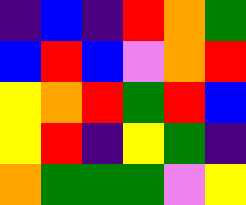[["indigo", "blue", "indigo", "red", "orange", "green"], ["blue", "red", "blue", "violet", "orange", "red"], ["yellow", "orange", "red", "green", "red", "blue"], ["yellow", "red", "indigo", "yellow", "green", "indigo"], ["orange", "green", "green", "green", "violet", "yellow"]]